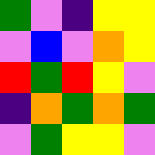[["green", "violet", "indigo", "yellow", "yellow"], ["violet", "blue", "violet", "orange", "yellow"], ["red", "green", "red", "yellow", "violet"], ["indigo", "orange", "green", "orange", "green"], ["violet", "green", "yellow", "yellow", "violet"]]